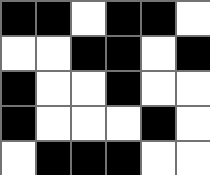[["black", "black", "white", "black", "black", "white"], ["white", "white", "black", "black", "white", "black"], ["black", "white", "white", "black", "white", "white"], ["black", "white", "white", "white", "black", "white"], ["white", "black", "black", "black", "white", "white"]]